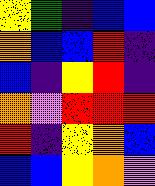[["yellow", "green", "indigo", "blue", "blue"], ["orange", "blue", "blue", "red", "indigo"], ["blue", "indigo", "yellow", "red", "indigo"], ["orange", "violet", "red", "red", "red"], ["red", "indigo", "yellow", "orange", "blue"], ["blue", "blue", "yellow", "orange", "violet"]]